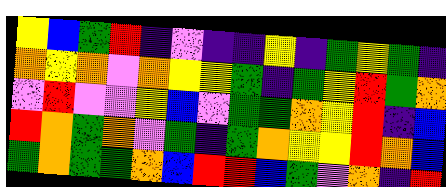[["yellow", "blue", "green", "red", "indigo", "violet", "indigo", "indigo", "yellow", "indigo", "green", "yellow", "green", "indigo"], ["orange", "yellow", "orange", "violet", "orange", "yellow", "yellow", "green", "indigo", "green", "yellow", "red", "green", "orange"], ["violet", "red", "violet", "violet", "yellow", "blue", "violet", "green", "green", "orange", "yellow", "red", "indigo", "blue"], ["red", "orange", "green", "orange", "violet", "green", "indigo", "green", "orange", "yellow", "yellow", "red", "orange", "blue"], ["green", "orange", "green", "green", "orange", "blue", "red", "red", "blue", "green", "violet", "orange", "indigo", "red"]]